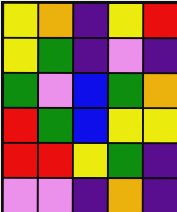[["yellow", "orange", "indigo", "yellow", "red"], ["yellow", "green", "indigo", "violet", "indigo"], ["green", "violet", "blue", "green", "orange"], ["red", "green", "blue", "yellow", "yellow"], ["red", "red", "yellow", "green", "indigo"], ["violet", "violet", "indigo", "orange", "indigo"]]